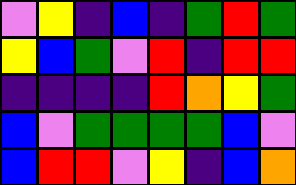[["violet", "yellow", "indigo", "blue", "indigo", "green", "red", "green"], ["yellow", "blue", "green", "violet", "red", "indigo", "red", "red"], ["indigo", "indigo", "indigo", "indigo", "red", "orange", "yellow", "green"], ["blue", "violet", "green", "green", "green", "green", "blue", "violet"], ["blue", "red", "red", "violet", "yellow", "indigo", "blue", "orange"]]